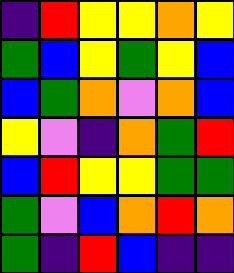[["indigo", "red", "yellow", "yellow", "orange", "yellow"], ["green", "blue", "yellow", "green", "yellow", "blue"], ["blue", "green", "orange", "violet", "orange", "blue"], ["yellow", "violet", "indigo", "orange", "green", "red"], ["blue", "red", "yellow", "yellow", "green", "green"], ["green", "violet", "blue", "orange", "red", "orange"], ["green", "indigo", "red", "blue", "indigo", "indigo"]]